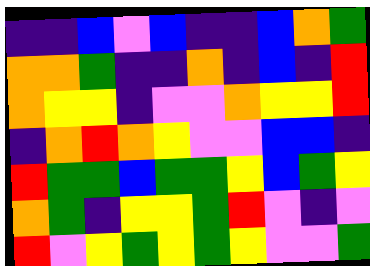[["indigo", "indigo", "blue", "violet", "blue", "indigo", "indigo", "blue", "orange", "green"], ["orange", "orange", "green", "indigo", "indigo", "orange", "indigo", "blue", "indigo", "red"], ["orange", "yellow", "yellow", "indigo", "violet", "violet", "orange", "yellow", "yellow", "red"], ["indigo", "orange", "red", "orange", "yellow", "violet", "violet", "blue", "blue", "indigo"], ["red", "green", "green", "blue", "green", "green", "yellow", "blue", "green", "yellow"], ["orange", "green", "indigo", "yellow", "yellow", "green", "red", "violet", "indigo", "violet"], ["red", "violet", "yellow", "green", "yellow", "green", "yellow", "violet", "violet", "green"]]